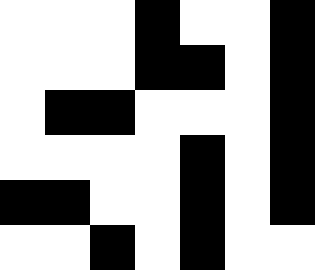[["white", "white", "white", "black", "white", "white", "black"], ["white", "white", "white", "black", "black", "white", "black"], ["white", "black", "black", "white", "white", "white", "black"], ["white", "white", "white", "white", "black", "white", "black"], ["black", "black", "white", "white", "black", "white", "black"], ["white", "white", "black", "white", "black", "white", "white"]]